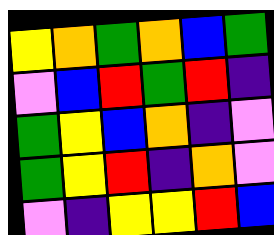[["yellow", "orange", "green", "orange", "blue", "green"], ["violet", "blue", "red", "green", "red", "indigo"], ["green", "yellow", "blue", "orange", "indigo", "violet"], ["green", "yellow", "red", "indigo", "orange", "violet"], ["violet", "indigo", "yellow", "yellow", "red", "blue"]]